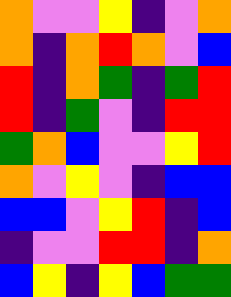[["orange", "violet", "violet", "yellow", "indigo", "violet", "orange"], ["orange", "indigo", "orange", "red", "orange", "violet", "blue"], ["red", "indigo", "orange", "green", "indigo", "green", "red"], ["red", "indigo", "green", "violet", "indigo", "red", "red"], ["green", "orange", "blue", "violet", "violet", "yellow", "red"], ["orange", "violet", "yellow", "violet", "indigo", "blue", "blue"], ["blue", "blue", "violet", "yellow", "red", "indigo", "blue"], ["indigo", "violet", "violet", "red", "red", "indigo", "orange"], ["blue", "yellow", "indigo", "yellow", "blue", "green", "green"]]